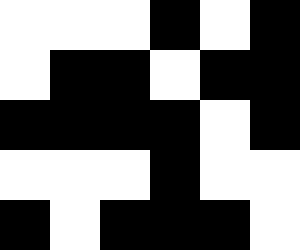[["white", "white", "white", "black", "white", "black"], ["white", "black", "black", "white", "black", "black"], ["black", "black", "black", "black", "white", "black"], ["white", "white", "white", "black", "white", "white"], ["black", "white", "black", "black", "black", "white"]]